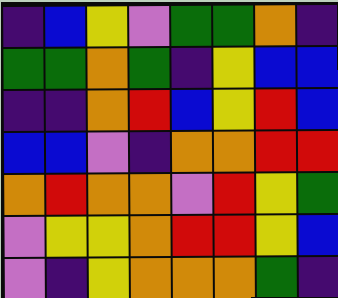[["indigo", "blue", "yellow", "violet", "green", "green", "orange", "indigo"], ["green", "green", "orange", "green", "indigo", "yellow", "blue", "blue"], ["indigo", "indigo", "orange", "red", "blue", "yellow", "red", "blue"], ["blue", "blue", "violet", "indigo", "orange", "orange", "red", "red"], ["orange", "red", "orange", "orange", "violet", "red", "yellow", "green"], ["violet", "yellow", "yellow", "orange", "red", "red", "yellow", "blue"], ["violet", "indigo", "yellow", "orange", "orange", "orange", "green", "indigo"]]